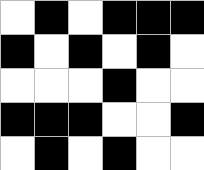[["white", "black", "white", "black", "black", "black"], ["black", "white", "black", "white", "black", "white"], ["white", "white", "white", "black", "white", "white"], ["black", "black", "black", "white", "white", "black"], ["white", "black", "white", "black", "white", "white"]]